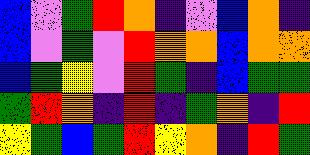[["blue", "violet", "green", "red", "orange", "indigo", "violet", "blue", "orange", "indigo"], ["blue", "violet", "green", "violet", "red", "orange", "orange", "blue", "orange", "orange"], ["blue", "green", "yellow", "violet", "red", "green", "indigo", "blue", "green", "green"], ["green", "red", "orange", "indigo", "red", "indigo", "green", "orange", "indigo", "red"], ["yellow", "green", "blue", "green", "red", "yellow", "orange", "indigo", "red", "green"]]